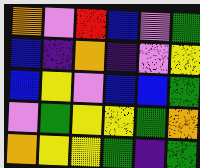[["orange", "violet", "red", "blue", "violet", "green"], ["blue", "indigo", "orange", "indigo", "violet", "yellow"], ["blue", "yellow", "violet", "blue", "blue", "green"], ["violet", "green", "yellow", "yellow", "green", "orange"], ["orange", "yellow", "yellow", "green", "indigo", "green"]]